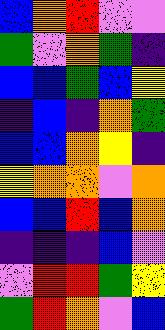[["blue", "orange", "red", "violet", "violet"], ["green", "violet", "orange", "green", "indigo"], ["blue", "blue", "green", "blue", "yellow"], ["indigo", "blue", "indigo", "orange", "green"], ["blue", "blue", "orange", "yellow", "indigo"], ["yellow", "orange", "orange", "violet", "orange"], ["blue", "blue", "red", "blue", "orange"], ["indigo", "indigo", "indigo", "blue", "violet"], ["violet", "red", "red", "green", "yellow"], ["green", "red", "orange", "violet", "blue"]]